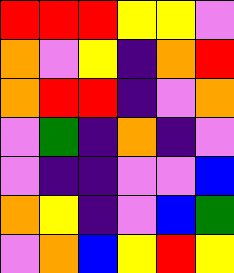[["red", "red", "red", "yellow", "yellow", "violet"], ["orange", "violet", "yellow", "indigo", "orange", "red"], ["orange", "red", "red", "indigo", "violet", "orange"], ["violet", "green", "indigo", "orange", "indigo", "violet"], ["violet", "indigo", "indigo", "violet", "violet", "blue"], ["orange", "yellow", "indigo", "violet", "blue", "green"], ["violet", "orange", "blue", "yellow", "red", "yellow"]]